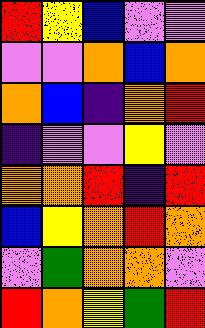[["red", "yellow", "blue", "violet", "violet"], ["violet", "violet", "orange", "blue", "orange"], ["orange", "blue", "indigo", "orange", "red"], ["indigo", "violet", "violet", "yellow", "violet"], ["orange", "orange", "red", "indigo", "red"], ["blue", "yellow", "orange", "red", "orange"], ["violet", "green", "orange", "orange", "violet"], ["red", "orange", "yellow", "green", "red"]]